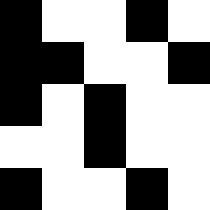[["black", "white", "white", "black", "white"], ["black", "black", "white", "white", "black"], ["black", "white", "black", "white", "white"], ["white", "white", "black", "white", "white"], ["black", "white", "white", "black", "white"]]